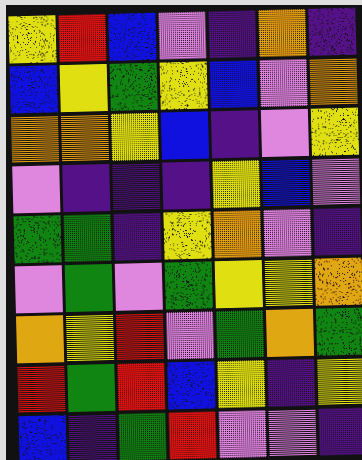[["yellow", "red", "blue", "violet", "indigo", "orange", "indigo"], ["blue", "yellow", "green", "yellow", "blue", "violet", "orange"], ["orange", "orange", "yellow", "blue", "indigo", "violet", "yellow"], ["violet", "indigo", "indigo", "indigo", "yellow", "blue", "violet"], ["green", "green", "indigo", "yellow", "orange", "violet", "indigo"], ["violet", "green", "violet", "green", "yellow", "yellow", "orange"], ["orange", "yellow", "red", "violet", "green", "orange", "green"], ["red", "green", "red", "blue", "yellow", "indigo", "yellow"], ["blue", "indigo", "green", "red", "violet", "violet", "indigo"]]